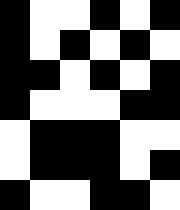[["black", "white", "white", "black", "white", "black"], ["black", "white", "black", "white", "black", "white"], ["black", "black", "white", "black", "white", "black"], ["black", "white", "white", "white", "black", "black"], ["white", "black", "black", "black", "white", "white"], ["white", "black", "black", "black", "white", "black"], ["black", "white", "white", "black", "black", "white"]]